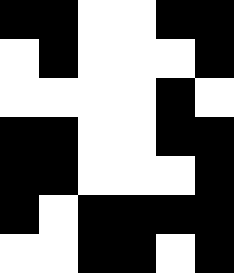[["black", "black", "white", "white", "black", "black"], ["white", "black", "white", "white", "white", "black"], ["white", "white", "white", "white", "black", "white"], ["black", "black", "white", "white", "black", "black"], ["black", "black", "white", "white", "white", "black"], ["black", "white", "black", "black", "black", "black"], ["white", "white", "black", "black", "white", "black"]]